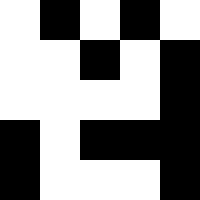[["white", "black", "white", "black", "white"], ["white", "white", "black", "white", "black"], ["white", "white", "white", "white", "black"], ["black", "white", "black", "black", "black"], ["black", "white", "white", "white", "black"]]